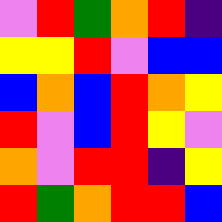[["violet", "red", "green", "orange", "red", "indigo"], ["yellow", "yellow", "red", "violet", "blue", "blue"], ["blue", "orange", "blue", "red", "orange", "yellow"], ["red", "violet", "blue", "red", "yellow", "violet"], ["orange", "violet", "red", "red", "indigo", "yellow"], ["red", "green", "orange", "red", "red", "blue"]]